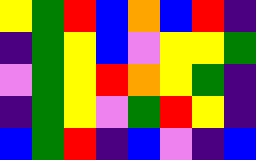[["yellow", "green", "red", "blue", "orange", "blue", "red", "indigo"], ["indigo", "green", "yellow", "blue", "violet", "yellow", "yellow", "green"], ["violet", "green", "yellow", "red", "orange", "yellow", "green", "indigo"], ["indigo", "green", "yellow", "violet", "green", "red", "yellow", "indigo"], ["blue", "green", "red", "indigo", "blue", "violet", "indigo", "blue"]]